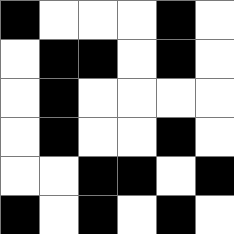[["black", "white", "white", "white", "black", "white"], ["white", "black", "black", "white", "black", "white"], ["white", "black", "white", "white", "white", "white"], ["white", "black", "white", "white", "black", "white"], ["white", "white", "black", "black", "white", "black"], ["black", "white", "black", "white", "black", "white"]]